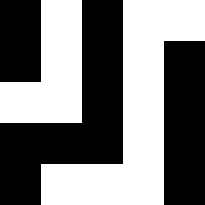[["black", "white", "black", "white", "white"], ["black", "white", "black", "white", "black"], ["white", "white", "black", "white", "black"], ["black", "black", "black", "white", "black"], ["black", "white", "white", "white", "black"]]